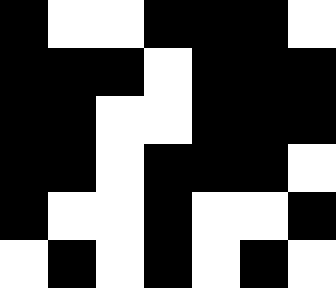[["black", "white", "white", "black", "black", "black", "white"], ["black", "black", "black", "white", "black", "black", "black"], ["black", "black", "white", "white", "black", "black", "black"], ["black", "black", "white", "black", "black", "black", "white"], ["black", "white", "white", "black", "white", "white", "black"], ["white", "black", "white", "black", "white", "black", "white"]]